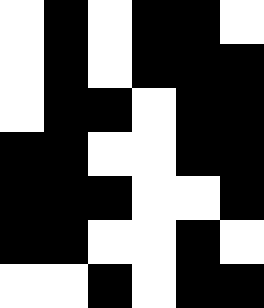[["white", "black", "white", "black", "black", "white"], ["white", "black", "white", "black", "black", "black"], ["white", "black", "black", "white", "black", "black"], ["black", "black", "white", "white", "black", "black"], ["black", "black", "black", "white", "white", "black"], ["black", "black", "white", "white", "black", "white"], ["white", "white", "black", "white", "black", "black"]]